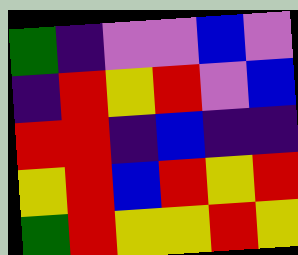[["green", "indigo", "violet", "violet", "blue", "violet"], ["indigo", "red", "yellow", "red", "violet", "blue"], ["red", "red", "indigo", "blue", "indigo", "indigo"], ["yellow", "red", "blue", "red", "yellow", "red"], ["green", "red", "yellow", "yellow", "red", "yellow"]]